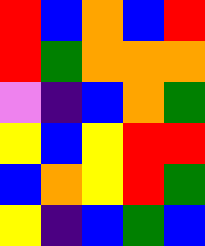[["red", "blue", "orange", "blue", "red"], ["red", "green", "orange", "orange", "orange"], ["violet", "indigo", "blue", "orange", "green"], ["yellow", "blue", "yellow", "red", "red"], ["blue", "orange", "yellow", "red", "green"], ["yellow", "indigo", "blue", "green", "blue"]]